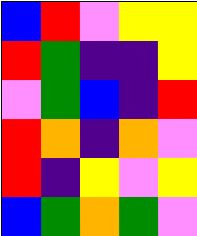[["blue", "red", "violet", "yellow", "yellow"], ["red", "green", "indigo", "indigo", "yellow"], ["violet", "green", "blue", "indigo", "red"], ["red", "orange", "indigo", "orange", "violet"], ["red", "indigo", "yellow", "violet", "yellow"], ["blue", "green", "orange", "green", "violet"]]